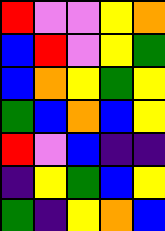[["red", "violet", "violet", "yellow", "orange"], ["blue", "red", "violet", "yellow", "green"], ["blue", "orange", "yellow", "green", "yellow"], ["green", "blue", "orange", "blue", "yellow"], ["red", "violet", "blue", "indigo", "indigo"], ["indigo", "yellow", "green", "blue", "yellow"], ["green", "indigo", "yellow", "orange", "blue"]]